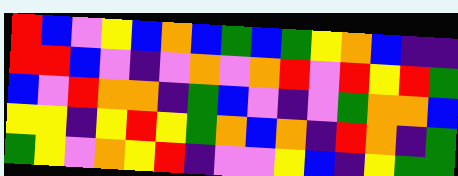[["red", "blue", "violet", "yellow", "blue", "orange", "blue", "green", "blue", "green", "yellow", "orange", "blue", "indigo", "indigo"], ["red", "red", "blue", "violet", "indigo", "violet", "orange", "violet", "orange", "red", "violet", "red", "yellow", "red", "green"], ["blue", "violet", "red", "orange", "orange", "indigo", "green", "blue", "violet", "indigo", "violet", "green", "orange", "orange", "blue"], ["yellow", "yellow", "indigo", "yellow", "red", "yellow", "green", "orange", "blue", "orange", "indigo", "red", "orange", "indigo", "green"], ["green", "yellow", "violet", "orange", "yellow", "red", "indigo", "violet", "violet", "yellow", "blue", "indigo", "yellow", "green", "green"]]